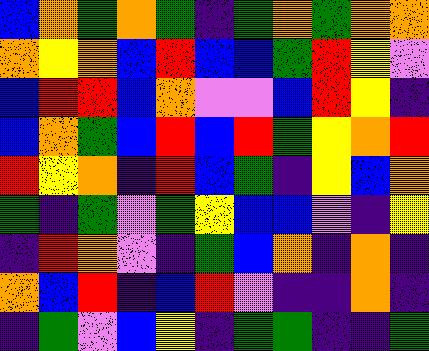[["blue", "orange", "green", "orange", "green", "indigo", "green", "orange", "green", "orange", "orange"], ["orange", "yellow", "orange", "blue", "red", "blue", "blue", "green", "red", "yellow", "violet"], ["blue", "red", "red", "blue", "orange", "violet", "violet", "blue", "red", "yellow", "indigo"], ["blue", "orange", "green", "blue", "red", "blue", "red", "green", "yellow", "orange", "red"], ["red", "yellow", "orange", "indigo", "red", "blue", "green", "indigo", "yellow", "blue", "orange"], ["green", "indigo", "green", "violet", "green", "yellow", "blue", "blue", "violet", "indigo", "yellow"], ["indigo", "red", "orange", "violet", "indigo", "green", "blue", "orange", "indigo", "orange", "indigo"], ["orange", "blue", "red", "indigo", "blue", "red", "violet", "indigo", "indigo", "orange", "indigo"], ["indigo", "green", "violet", "blue", "yellow", "indigo", "green", "green", "indigo", "indigo", "green"]]